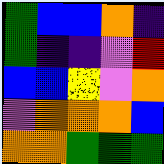[["green", "blue", "blue", "orange", "indigo"], ["green", "indigo", "indigo", "violet", "red"], ["blue", "blue", "yellow", "violet", "orange"], ["violet", "orange", "orange", "orange", "blue"], ["orange", "orange", "green", "green", "green"]]